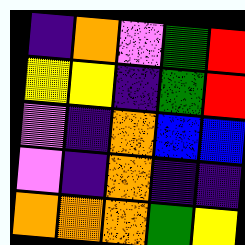[["indigo", "orange", "violet", "green", "red"], ["yellow", "yellow", "indigo", "green", "red"], ["violet", "indigo", "orange", "blue", "blue"], ["violet", "indigo", "orange", "indigo", "indigo"], ["orange", "orange", "orange", "green", "yellow"]]